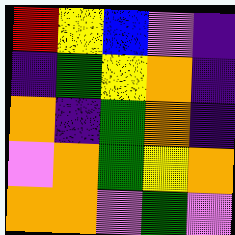[["red", "yellow", "blue", "violet", "indigo"], ["indigo", "green", "yellow", "orange", "indigo"], ["orange", "indigo", "green", "orange", "indigo"], ["violet", "orange", "green", "yellow", "orange"], ["orange", "orange", "violet", "green", "violet"]]